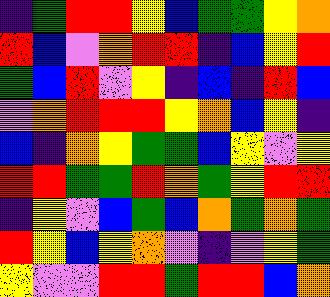[["indigo", "green", "red", "red", "yellow", "blue", "green", "green", "yellow", "orange"], ["red", "blue", "violet", "orange", "red", "red", "indigo", "blue", "yellow", "red"], ["green", "blue", "red", "violet", "yellow", "indigo", "blue", "indigo", "red", "blue"], ["violet", "orange", "red", "red", "red", "yellow", "orange", "blue", "yellow", "indigo"], ["blue", "indigo", "orange", "yellow", "green", "green", "blue", "yellow", "violet", "yellow"], ["red", "red", "green", "green", "red", "orange", "green", "yellow", "red", "red"], ["indigo", "yellow", "violet", "blue", "green", "blue", "orange", "green", "orange", "green"], ["red", "yellow", "blue", "yellow", "orange", "violet", "indigo", "violet", "yellow", "green"], ["yellow", "violet", "violet", "red", "red", "green", "red", "red", "blue", "orange"]]